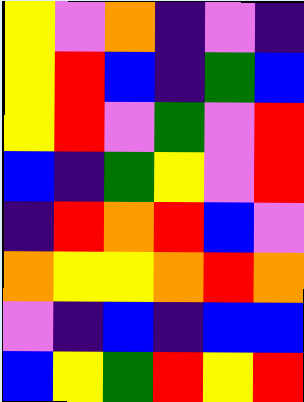[["yellow", "violet", "orange", "indigo", "violet", "indigo"], ["yellow", "red", "blue", "indigo", "green", "blue"], ["yellow", "red", "violet", "green", "violet", "red"], ["blue", "indigo", "green", "yellow", "violet", "red"], ["indigo", "red", "orange", "red", "blue", "violet"], ["orange", "yellow", "yellow", "orange", "red", "orange"], ["violet", "indigo", "blue", "indigo", "blue", "blue"], ["blue", "yellow", "green", "red", "yellow", "red"]]